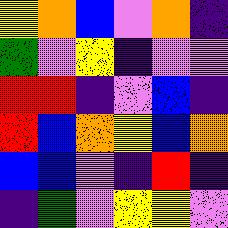[["yellow", "orange", "blue", "violet", "orange", "indigo"], ["green", "violet", "yellow", "indigo", "violet", "violet"], ["red", "red", "indigo", "violet", "blue", "indigo"], ["red", "blue", "orange", "yellow", "blue", "orange"], ["blue", "blue", "violet", "indigo", "red", "indigo"], ["indigo", "green", "violet", "yellow", "yellow", "violet"]]